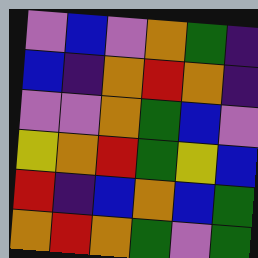[["violet", "blue", "violet", "orange", "green", "indigo"], ["blue", "indigo", "orange", "red", "orange", "indigo"], ["violet", "violet", "orange", "green", "blue", "violet"], ["yellow", "orange", "red", "green", "yellow", "blue"], ["red", "indigo", "blue", "orange", "blue", "green"], ["orange", "red", "orange", "green", "violet", "green"]]